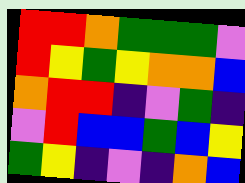[["red", "red", "orange", "green", "green", "green", "violet"], ["red", "yellow", "green", "yellow", "orange", "orange", "blue"], ["orange", "red", "red", "indigo", "violet", "green", "indigo"], ["violet", "red", "blue", "blue", "green", "blue", "yellow"], ["green", "yellow", "indigo", "violet", "indigo", "orange", "blue"]]